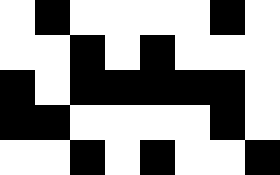[["white", "black", "white", "white", "white", "white", "black", "white"], ["white", "white", "black", "white", "black", "white", "white", "white"], ["black", "white", "black", "black", "black", "black", "black", "white"], ["black", "black", "white", "white", "white", "white", "black", "white"], ["white", "white", "black", "white", "black", "white", "white", "black"]]